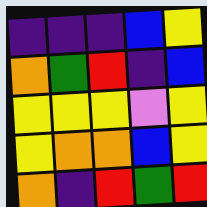[["indigo", "indigo", "indigo", "blue", "yellow"], ["orange", "green", "red", "indigo", "blue"], ["yellow", "yellow", "yellow", "violet", "yellow"], ["yellow", "orange", "orange", "blue", "yellow"], ["orange", "indigo", "red", "green", "red"]]